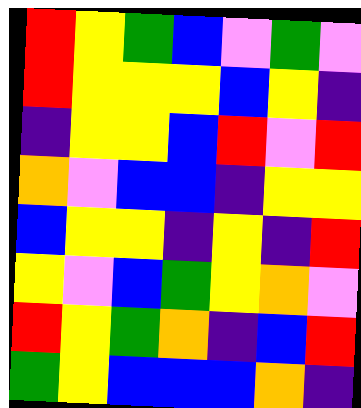[["red", "yellow", "green", "blue", "violet", "green", "violet"], ["red", "yellow", "yellow", "yellow", "blue", "yellow", "indigo"], ["indigo", "yellow", "yellow", "blue", "red", "violet", "red"], ["orange", "violet", "blue", "blue", "indigo", "yellow", "yellow"], ["blue", "yellow", "yellow", "indigo", "yellow", "indigo", "red"], ["yellow", "violet", "blue", "green", "yellow", "orange", "violet"], ["red", "yellow", "green", "orange", "indigo", "blue", "red"], ["green", "yellow", "blue", "blue", "blue", "orange", "indigo"]]